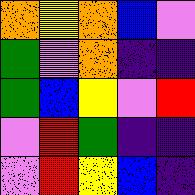[["orange", "yellow", "orange", "blue", "violet"], ["green", "violet", "orange", "indigo", "indigo"], ["green", "blue", "yellow", "violet", "red"], ["violet", "red", "green", "indigo", "indigo"], ["violet", "red", "yellow", "blue", "indigo"]]